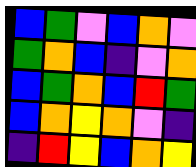[["blue", "green", "violet", "blue", "orange", "violet"], ["green", "orange", "blue", "indigo", "violet", "orange"], ["blue", "green", "orange", "blue", "red", "green"], ["blue", "orange", "yellow", "orange", "violet", "indigo"], ["indigo", "red", "yellow", "blue", "orange", "yellow"]]